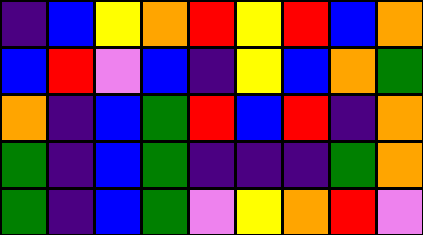[["indigo", "blue", "yellow", "orange", "red", "yellow", "red", "blue", "orange"], ["blue", "red", "violet", "blue", "indigo", "yellow", "blue", "orange", "green"], ["orange", "indigo", "blue", "green", "red", "blue", "red", "indigo", "orange"], ["green", "indigo", "blue", "green", "indigo", "indigo", "indigo", "green", "orange"], ["green", "indigo", "blue", "green", "violet", "yellow", "orange", "red", "violet"]]